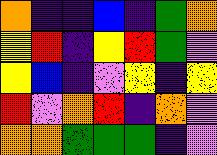[["orange", "indigo", "indigo", "blue", "indigo", "green", "orange"], ["yellow", "red", "indigo", "yellow", "red", "green", "violet"], ["yellow", "blue", "indigo", "violet", "yellow", "indigo", "yellow"], ["red", "violet", "orange", "red", "indigo", "orange", "violet"], ["orange", "orange", "green", "green", "green", "indigo", "violet"]]